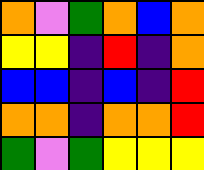[["orange", "violet", "green", "orange", "blue", "orange"], ["yellow", "yellow", "indigo", "red", "indigo", "orange"], ["blue", "blue", "indigo", "blue", "indigo", "red"], ["orange", "orange", "indigo", "orange", "orange", "red"], ["green", "violet", "green", "yellow", "yellow", "yellow"]]